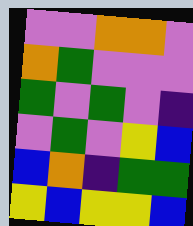[["violet", "violet", "orange", "orange", "violet"], ["orange", "green", "violet", "violet", "violet"], ["green", "violet", "green", "violet", "indigo"], ["violet", "green", "violet", "yellow", "blue"], ["blue", "orange", "indigo", "green", "green"], ["yellow", "blue", "yellow", "yellow", "blue"]]